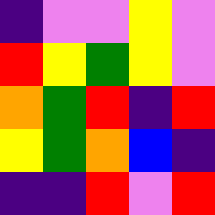[["indigo", "violet", "violet", "yellow", "violet"], ["red", "yellow", "green", "yellow", "violet"], ["orange", "green", "red", "indigo", "red"], ["yellow", "green", "orange", "blue", "indigo"], ["indigo", "indigo", "red", "violet", "red"]]